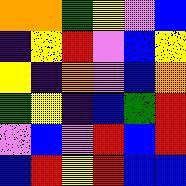[["orange", "orange", "green", "yellow", "violet", "blue"], ["indigo", "yellow", "red", "violet", "blue", "yellow"], ["yellow", "indigo", "orange", "violet", "blue", "orange"], ["green", "yellow", "indigo", "blue", "green", "red"], ["violet", "blue", "violet", "red", "blue", "red"], ["blue", "red", "yellow", "red", "blue", "blue"]]